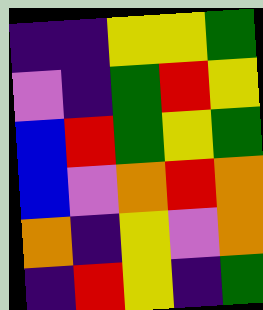[["indigo", "indigo", "yellow", "yellow", "green"], ["violet", "indigo", "green", "red", "yellow"], ["blue", "red", "green", "yellow", "green"], ["blue", "violet", "orange", "red", "orange"], ["orange", "indigo", "yellow", "violet", "orange"], ["indigo", "red", "yellow", "indigo", "green"]]